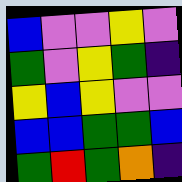[["blue", "violet", "violet", "yellow", "violet"], ["green", "violet", "yellow", "green", "indigo"], ["yellow", "blue", "yellow", "violet", "violet"], ["blue", "blue", "green", "green", "blue"], ["green", "red", "green", "orange", "indigo"]]